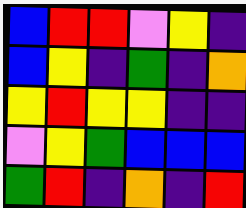[["blue", "red", "red", "violet", "yellow", "indigo"], ["blue", "yellow", "indigo", "green", "indigo", "orange"], ["yellow", "red", "yellow", "yellow", "indigo", "indigo"], ["violet", "yellow", "green", "blue", "blue", "blue"], ["green", "red", "indigo", "orange", "indigo", "red"]]